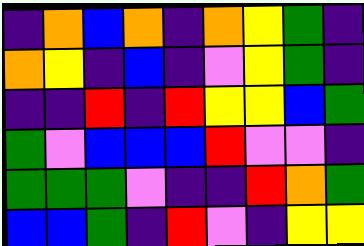[["indigo", "orange", "blue", "orange", "indigo", "orange", "yellow", "green", "indigo"], ["orange", "yellow", "indigo", "blue", "indigo", "violet", "yellow", "green", "indigo"], ["indigo", "indigo", "red", "indigo", "red", "yellow", "yellow", "blue", "green"], ["green", "violet", "blue", "blue", "blue", "red", "violet", "violet", "indigo"], ["green", "green", "green", "violet", "indigo", "indigo", "red", "orange", "green"], ["blue", "blue", "green", "indigo", "red", "violet", "indigo", "yellow", "yellow"]]